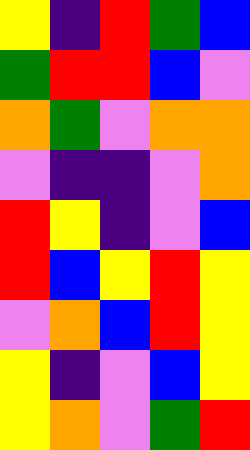[["yellow", "indigo", "red", "green", "blue"], ["green", "red", "red", "blue", "violet"], ["orange", "green", "violet", "orange", "orange"], ["violet", "indigo", "indigo", "violet", "orange"], ["red", "yellow", "indigo", "violet", "blue"], ["red", "blue", "yellow", "red", "yellow"], ["violet", "orange", "blue", "red", "yellow"], ["yellow", "indigo", "violet", "blue", "yellow"], ["yellow", "orange", "violet", "green", "red"]]